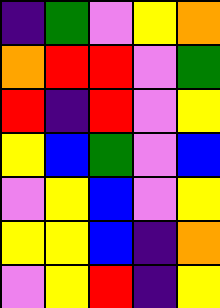[["indigo", "green", "violet", "yellow", "orange"], ["orange", "red", "red", "violet", "green"], ["red", "indigo", "red", "violet", "yellow"], ["yellow", "blue", "green", "violet", "blue"], ["violet", "yellow", "blue", "violet", "yellow"], ["yellow", "yellow", "blue", "indigo", "orange"], ["violet", "yellow", "red", "indigo", "yellow"]]